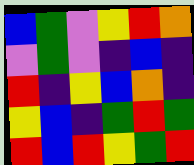[["blue", "green", "violet", "yellow", "red", "orange"], ["violet", "green", "violet", "indigo", "blue", "indigo"], ["red", "indigo", "yellow", "blue", "orange", "indigo"], ["yellow", "blue", "indigo", "green", "red", "green"], ["red", "blue", "red", "yellow", "green", "red"]]